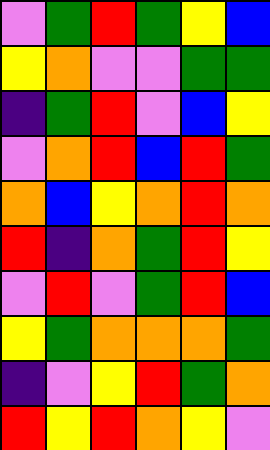[["violet", "green", "red", "green", "yellow", "blue"], ["yellow", "orange", "violet", "violet", "green", "green"], ["indigo", "green", "red", "violet", "blue", "yellow"], ["violet", "orange", "red", "blue", "red", "green"], ["orange", "blue", "yellow", "orange", "red", "orange"], ["red", "indigo", "orange", "green", "red", "yellow"], ["violet", "red", "violet", "green", "red", "blue"], ["yellow", "green", "orange", "orange", "orange", "green"], ["indigo", "violet", "yellow", "red", "green", "orange"], ["red", "yellow", "red", "orange", "yellow", "violet"]]